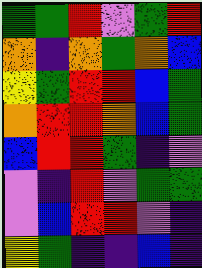[["green", "green", "red", "violet", "green", "red"], ["orange", "indigo", "orange", "green", "orange", "blue"], ["yellow", "green", "red", "red", "blue", "green"], ["orange", "red", "red", "orange", "blue", "green"], ["blue", "red", "red", "green", "indigo", "violet"], ["violet", "indigo", "red", "violet", "green", "green"], ["violet", "blue", "red", "red", "violet", "indigo"], ["yellow", "green", "indigo", "indigo", "blue", "indigo"]]